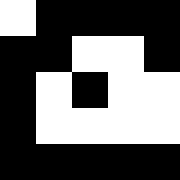[["white", "black", "black", "black", "black"], ["black", "black", "white", "white", "black"], ["black", "white", "black", "white", "white"], ["black", "white", "white", "white", "white"], ["black", "black", "black", "black", "black"]]